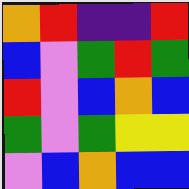[["orange", "red", "indigo", "indigo", "red"], ["blue", "violet", "green", "red", "green"], ["red", "violet", "blue", "orange", "blue"], ["green", "violet", "green", "yellow", "yellow"], ["violet", "blue", "orange", "blue", "blue"]]